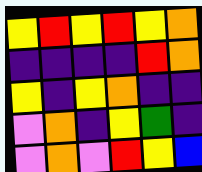[["yellow", "red", "yellow", "red", "yellow", "orange"], ["indigo", "indigo", "indigo", "indigo", "red", "orange"], ["yellow", "indigo", "yellow", "orange", "indigo", "indigo"], ["violet", "orange", "indigo", "yellow", "green", "indigo"], ["violet", "orange", "violet", "red", "yellow", "blue"]]